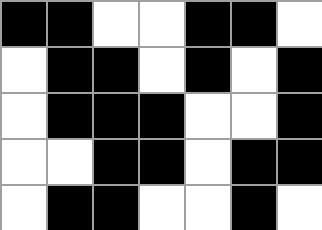[["black", "black", "white", "white", "black", "black", "white"], ["white", "black", "black", "white", "black", "white", "black"], ["white", "black", "black", "black", "white", "white", "black"], ["white", "white", "black", "black", "white", "black", "black"], ["white", "black", "black", "white", "white", "black", "white"]]